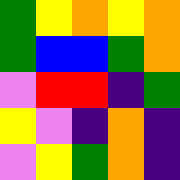[["green", "yellow", "orange", "yellow", "orange"], ["green", "blue", "blue", "green", "orange"], ["violet", "red", "red", "indigo", "green"], ["yellow", "violet", "indigo", "orange", "indigo"], ["violet", "yellow", "green", "orange", "indigo"]]